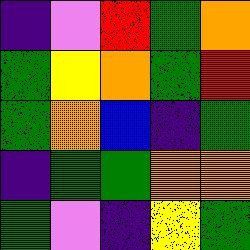[["indigo", "violet", "red", "green", "orange"], ["green", "yellow", "orange", "green", "red"], ["green", "orange", "blue", "indigo", "green"], ["indigo", "green", "green", "orange", "orange"], ["green", "violet", "indigo", "yellow", "green"]]